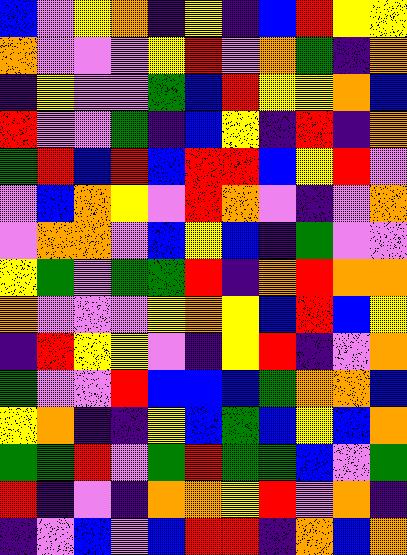[["blue", "violet", "yellow", "orange", "indigo", "yellow", "indigo", "blue", "red", "yellow", "yellow"], ["orange", "violet", "violet", "violet", "yellow", "red", "violet", "orange", "green", "indigo", "orange"], ["indigo", "yellow", "violet", "violet", "green", "blue", "red", "yellow", "yellow", "orange", "blue"], ["red", "violet", "violet", "green", "indigo", "blue", "yellow", "indigo", "red", "indigo", "orange"], ["green", "red", "blue", "red", "blue", "red", "red", "blue", "yellow", "red", "violet"], ["violet", "blue", "orange", "yellow", "violet", "red", "orange", "violet", "indigo", "violet", "orange"], ["violet", "orange", "orange", "violet", "blue", "yellow", "blue", "indigo", "green", "violet", "violet"], ["yellow", "green", "violet", "green", "green", "red", "indigo", "orange", "red", "orange", "orange"], ["orange", "violet", "violet", "violet", "yellow", "orange", "yellow", "blue", "red", "blue", "yellow"], ["indigo", "red", "yellow", "yellow", "violet", "indigo", "yellow", "red", "indigo", "violet", "orange"], ["green", "violet", "violet", "red", "blue", "blue", "blue", "green", "orange", "orange", "blue"], ["yellow", "orange", "indigo", "indigo", "yellow", "blue", "green", "blue", "yellow", "blue", "orange"], ["green", "green", "red", "violet", "green", "red", "green", "green", "blue", "violet", "green"], ["red", "indigo", "violet", "indigo", "orange", "orange", "yellow", "red", "violet", "orange", "indigo"], ["indigo", "violet", "blue", "violet", "blue", "red", "red", "indigo", "orange", "blue", "orange"]]